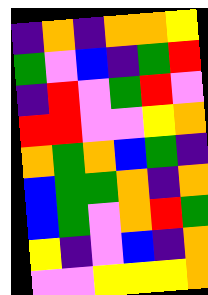[["indigo", "orange", "indigo", "orange", "orange", "yellow"], ["green", "violet", "blue", "indigo", "green", "red"], ["indigo", "red", "violet", "green", "red", "violet"], ["red", "red", "violet", "violet", "yellow", "orange"], ["orange", "green", "orange", "blue", "green", "indigo"], ["blue", "green", "green", "orange", "indigo", "orange"], ["blue", "green", "violet", "orange", "red", "green"], ["yellow", "indigo", "violet", "blue", "indigo", "orange"], ["violet", "violet", "yellow", "yellow", "yellow", "orange"]]